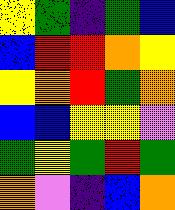[["yellow", "green", "indigo", "green", "blue"], ["blue", "red", "red", "orange", "yellow"], ["yellow", "orange", "red", "green", "orange"], ["blue", "blue", "yellow", "yellow", "violet"], ["green", "yellow", "green", "red", "green"], ["orange", "violet", "indigo", "blue", "orange"]]